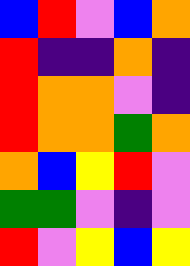[["blue", "red", "violet", "blue", "orange"], ["red", "indigo", "indigo", "orange", "indigo"], ["red", "orange", "orange", "violet", "indigo"], ["red", "orange", "orange", "green", "orange"], ["orange", "blue", "yellow", "red", "violet"], ["green", "green", "violet", "indigo", "violet"], ["red", "violet", "yellow", "blue", "yellow"]]